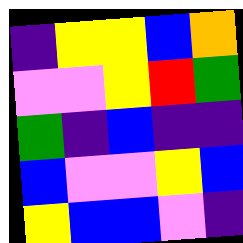[["indigo", "yellow", "yellow", "blue", "orange"], ["violet", "violet", "yellow", "red", "green"], ["green", "indigo", "blue", "indigo", "indigo"], ["blue", "violet", "violet", "yellow", "blue"], ["yellow", "blue", "blue", "violet", "indigo"]]